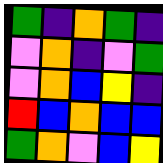[["green", "indigo", "orange", "green", "indigo"], ["violet", "orange", "indigo", "violet", "green"], ["violet", "orange", "blue", "yellow", "indigo"], ["red", "blue", "orange", "blue", "blue"], ["green", "orange", "violet", "blue", "yellow"]]